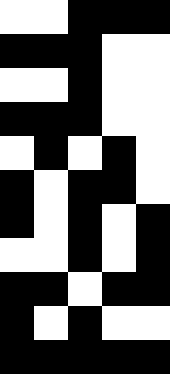[["white", "white", "black", "black", "black"], ["black", "black", "black", "white", "white"], ["white", "white", "black", "white", "white"], ["black", "black", "black", "white", "white"], ["white", "black", "white", "black", "white"], ["black", "white", "black", "black", "white"], ["black", "white", "black", "white", "black"], ["white", "white", "black", "white", "black"], ["black", "black", "white", "black", "black"], ["black", "white", "black", "white", "white"], ["black", "black", "black", "black", "black"]]